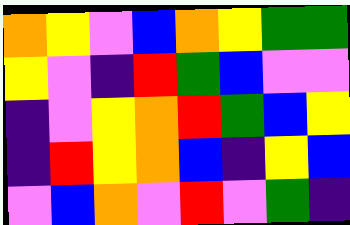[["orange", "yellow", "violet", "blue", "orange", "yellow", "green", "green"], ["yellow", "violet", "indigo", "red", "green", "blue", "violet", "violet"], ["indigo", "violet", "yellow", "orange", "red", "green", "blue", "yellow"], ["indigo", "red", "yellow", "orange", "blue", "indigo", "yellow", "blue"], ["violet", "blue", "orange", "violet", "red", "violet", "green", "indigo"]]